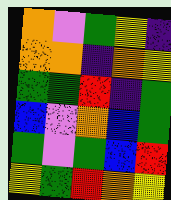[["orange", "violet", "green", "yellow", "indigo"], ["orange", "orange", "indigo", "orange", "yellow"], ["green", "green", "red", "indigo", "green"], ["blue", "violet", "orange", "blue", "green"], ["green", "violet", "green", "blue", "red"], ["yellow", "green", "red", "orange", "yellow"]]